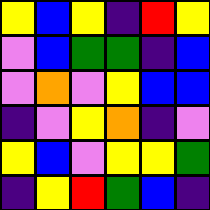[["yellow", "blue", "yellow", "indigo", "red", "yellow"], ["violet", "blue", "green", "green", "indigo", "blue"], ["violet", "orange", "violet", "yellow", "blue", "blue"], ["indigo", "violet", "yellow", "orange", "indigo", "violet"], ["yellow", "blue", "violet", "yellow", "yellow", "green"], ["indigo", "yellow", "red", "green", "blue", "indigo"]]